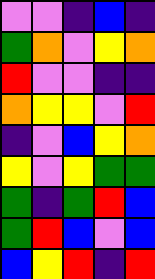[["violet", "violet", "indigo", "blue", "indigo"], ["green", "orange", "violet", "yellow", "orange"], ["red", "violet", "violet", "indigo", "indigo"], ["orange", "yellow", "yellow", "violet", "red"], ["indigo", "violet", "blue", "yellow", "orange"], ["yellow", "violet", "yellow", "green", "green"], ["green", "indigo", "green", "red", "blue"], ["green", "red", "blue", "violet", "blue"], ["blue", "yellow", "red", "indigo", "red"]]